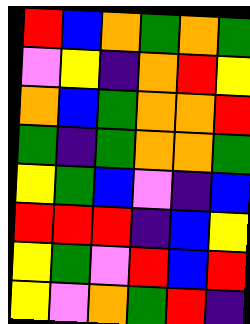[["red", "blue", "orange", "green", "orange", "green"], ["violet", "yellow", "indigo", "orange", "red", "yellow"], ["orange", "blue", "green", "orange", "orange", "red"], ["green", "indigo", "green", "orange", "orange", "green"], ["yellow", "green", "blue", "violet", "indigo", "blue"], ["red", "red", "red", "indigo", "blue", "yellow"], ["yellow", "green", "violet", "red", "blue", "red"], ["yellow", "violet", "orange", "green", "red", "indigo"]]